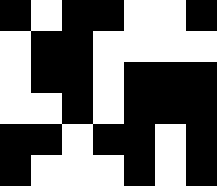[["black", "white", "black", "black", "white", "white", "black"], ["white", "black", "black", "white", "white", "white", "white"], ["white", "black", "black", "white", "black", "black", "black"], ["white", "white", "black", "white", "black", "black", "black"], ["black", "black", "white", "black", "black", "white", "black"], ["black", "white", "white", "white", "black", "white", "black"]]